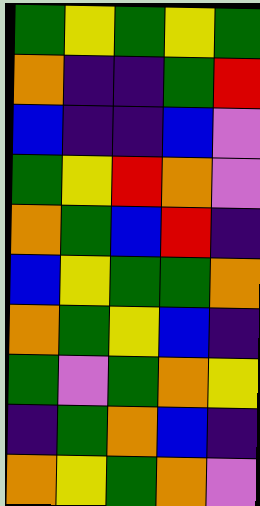[["green", "yellow", "green", "yellow", "green"], ["orange", "indigo", "indigo", "green", "red"], ["blue", "indigo", "indigo", "blue", "violet"], ["green", "yellow", "red", "orange", "violet"], ["orange", "green", "blue", "red", "indigo"], ["blue", "yellow", "green", "green", "orange"], ["orange", "green", "yellow", "blue", "indigo"], ["green", "violet", "green", "orange", "yellow"], ["indigo", "green", "orange", "blue", "indigo"], ["orange", "yellow", "green", "orange", "violet"]]